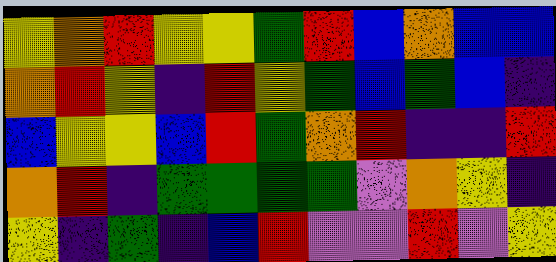[["yellow", "orange", "red", "yellow", "yellow", "green", "red", "blue", "orange", "blue", "blue"], ["orange", "red", "yellow", "indigo", "red", "yellow", "green", "blue", "green", "blue", "indigo"], ["blue", "yellow", "yellow", "blue", "red", "green", "orange", "red", "indigo", "indigo", "red"], ["orange", "red", "indigo", "green", "green", "green", "green", "violet", "orange", "yellow", "indigo"], ["yellow", "indigo", "green", "indigo", "blue", "red", "violet", "violet", "red", "violet", "yellow"]]